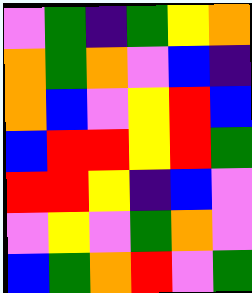[["violet", "green", "indigo", "green", "yellow", "orange"], ["orange", "green", "orange", "violet", "blue", "indigo"], ["orange", "blue", "violet", "yellow", "red", "blue"], ["blue", "red", "red", "yellow", "red", "green"], ["red", "red", "yellow", "indigo", "blue", "violet"], ["violet", "yellow", "violet", "green", "orange", "violet"], ["blue", "green", "orange", "red", "violet", "green"]]